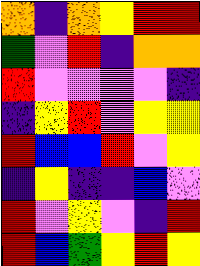[["orange", "indigo", "orange", "yellow", "red", "red"], ["green", "violet", "red", "indigo", "orange", "orange"], ["red", "violet", "violet", "violet", "violet", "indigo"], ["indigo", "yellow", "red", "violet", "yellow", "yellow"], ["red", "blue", "blue", "red", "violet", "yellow"], ["indigo", "yellow", "indigo", "indigo", "blue", "violet"], ["red", "violet", "yellow", "violet", "indigo", "red"], ["red", "blue", "green", "yellow", "red", "yellow"]]